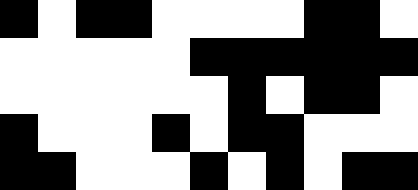[["black", "white", "black", "black", "white", "white", "white", "white", "black", "black", "white"], ["white", "white", "white", "white", "white", "black", "black", "black", "black", "black", "black"], ["white", "white", "white", "white", "white", "white", "black", "white", "black", "black", "white"], ["black", "white", "white", "white", "black", "white", "black", "black", "white", "white", "white"], ["black", "black", "white", "white", "white", "black", "white", "black", "white", "black", "black"]]